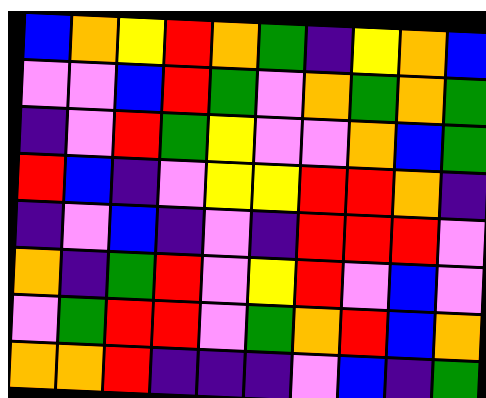[["blue", "orange", "yellow", "red", "orange", "green", "indigo", "yellow", "orange", "blue"], ["violet", "violet", "blue", "red", "green", "violet", "orange", "green", "orange", "green"], ["indigo", "violet", "red", "green", "yellow", "violet", "violet", "orange", "blue", "green"], ["red", "blue", "indigo", "violet", "yellow", "yellow", "red", "red", "orange", "indigo"], ["indigo", "violet", "blue", "indigo", "violet", "indigo", "red", "red", "red", "violet"], ["orange", "indigo", "green", "red", "violet", "yellow", "red", "violet", "blue", "violet"], ["violet", "green", "red", "red", "violet", "green", "orange", "red", "blue", "orange"], ["orange", "orange", "red", "indigo", "indigo", "indigo", "violet", "blue", "indigo", "green"]]